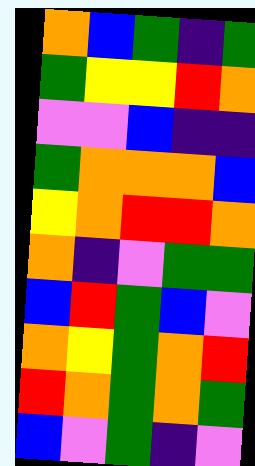[["orange", "blue", "green", "indigo", "green"], ["green", "yellow", "yellow", "red", "orange"], ["violet", "violet", "blue", "indigo", "indigo"], ["green", "orange", "orange", "orange", "blue"], ["yellow", "orange", "red", "red", "orange"], ["orange", "indigo", "violet", "green", "green"], ["blue", "red", "green", "blue", "violet"], ["orange", "yellow", "green", "orange", "red"], ["red", "orange", "green", "orange", "green"], ["blue", "violet", "green", "indigo", "violet"]]